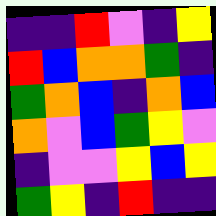[["indigo", "indigo", "red", "violet", "indigo", "yellow"], ["red", "blue", "orange", "orange", "green", "indigo"], ["green", "orange", "blue", "indigo", "orange", "blue"], ["orange", "violet", "blue", "green", "yellow", "violet"], ["indigo", "violet", "violet", "yellow", "blue", "yellow"], ["green", "yellow", "indigo", "red", "indigo", "indigo"]]